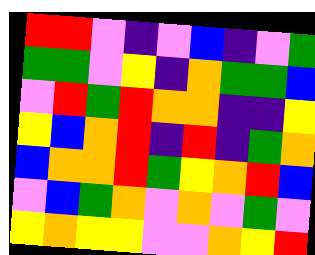[["red", "red", "violet", "indigo", "violet", "blue", "indigo", "violet", "green"], ["green", "green", "violet", "yellow", "indigo", "orange", "green", "green", "blue"], ["violet", "red", "green", "red", "orange", "orange", "indigo", "indigo", "yellow"], ["yellow", "blue", "orange", "red", "indigo", "red", "indigo", "green", "orange"], ["blue", "orange", "orange", "red", "green", "yellow", "orange", "red", "blue"], ["violet", "blue", "green", "orange", "violet", "orange", "violet", "green", "violet"], ["yellow", "orange", "yellow", "yellow", "violet", "violet", "orange", "yellow", "red"]]